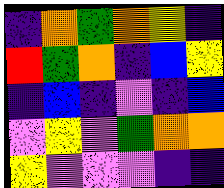[["indigo", "orange", "green", "orange", "yellow", "indigo"], ["red", "green", "orange", "indigo", "blue", "yellow"], ["indigo", "blue", "indigo", "violet", "indigo", "blue"], ["violet", "yellow", "violet", "green", "orange", "orange"], ["yellow", "violet", "violet", "violet", "indigo", "indigo"]]